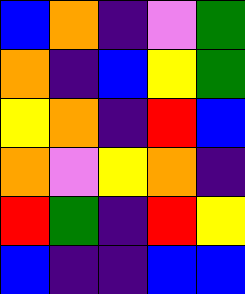[["blue", "orange", "indigo", "violet", "green"], ["orange", "indigo", "blue", "yellow", "green"], ["yellow", "orange", "indigo", "red", "blue"], ["orange", "violet", "yellow", "orange", "indigo"], ["red", "green", "indigo", "red", "yellow"], ["blue", "indigo", "indigo", "blue", "blue"]]